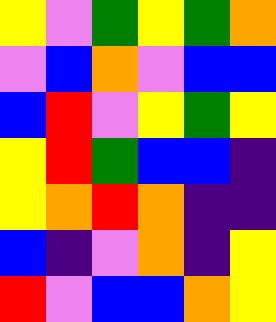[["yellow", "violet", "green", "yellow", "green", "orange"], ["violet", "blue", "orange", "violet", "blue", "blue"], ["blue", "red", "violet", "yellow", "green", "yellow"], ["yellow", "red", "green", "blue", "blue", "indigo"], ["yellow", "orange", "red", "orange", "indigo", "indigo"], ["blue", "indigo", "violet", "orange", "indigo", "yellow"], ["red", "violet", "blue", "blue", "orange", "yellow"]]